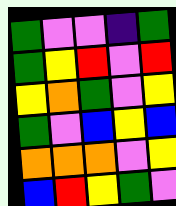[["green", "violet", "violet", "indigo", "green"], ["green", "yellow", "red", "violet", "red"], ["yellow", "orange", "green", "violet", "yellow"], ["green", "violet", "blue", "yellow", "blue"], ["orange", "orange", "orange", "violet", "yellow"], ["blue", "red", "yellow", "green", "violet"]]